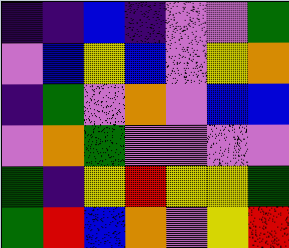[["indigo", "indigo", "blue", "indigo", "violet", "violet", "green"], ["violet", "blue", "yellow", "blue", "violet", "yellow", "orange"], ["indigo", "green", "violet", "orange", "violet", "blue", "blue"], ["violet", "orange", "green", "violet", "violet", "violet", "violet"], ["green", "indigo", "yellow", "red", "yellow", "yellow", "green"], ["green", "red", "blue", "orange", "violet", "yellow", "red"]]